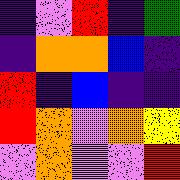[["indigo", "violet", "red", "indigo", "green"], ["indigo", "orange", "orange", "blue", "indigo"], ["red", "indigo", "blue", "indigo", "indigo"], ["red", "orange", "violet", "orange", "yellow"], ["violet", "orange", "violet", "violet", "red"]]